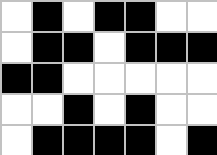[["white", "black", "white", "black", "black", "white", "white"], ["white", "black", "black", "white", "black", "black", "black"], ["black", "black", "white", "white", "white", "white", "white"], ["white", "white", "black", "white", "black", "white", "white"], ["white", "black", "black", "black", "black", "white", "black"]]